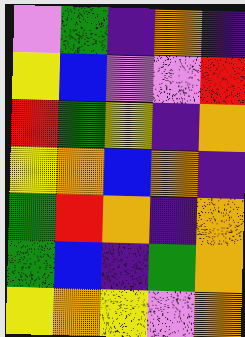[["violet", "green", "indigo", "orange", "indigo"], ["yellow", "blue", "violet", "violet", "red"], ["red", "green", "yellow", "indigo", "orange"], ["yellow", "orange", "blue", "orange", "indigo"], ["green", "red", "orange", "indigo", "orange"], ["green", "blue", "indigo", "green", "orange"], ["yellow", "orange", "yellow", "violet", "orange"]]